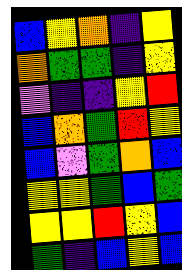[["blue", "yellow", "orange", "indigo", "yellow"], ["orange", "green", "green", "indigo", "yellow"], ["violet", "indigo", "indigo", "yellow", "red"], ["blue", "orange", "green", "red", "yellow"], ["blue", "violet", "green", "orange", "blue"], ["yellow", "yellow", "green", "blue", "green"], ["yellow", "yellow", "red", "yellow", "blue"], ["green", "indigo", "blue", "yellow", "blue"]]